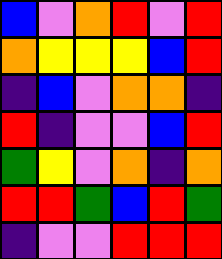[["blue", "violet", "orange", "red", "violet", "red"], ["orange", "yellow", "yellow", "yellow", "blue", "red"], ["indigo", "blue", "violet", "orange", "orange", "indigo"], ["red", "indigo", "violet", "violet", "blue", "red"], ["green", "yellow", "violet", "orange", "indigo", "orange"], ["red", "red", "green", "blue", "red", "green"], ["indigo", "violet", "violet", "red", "red", "red"]]